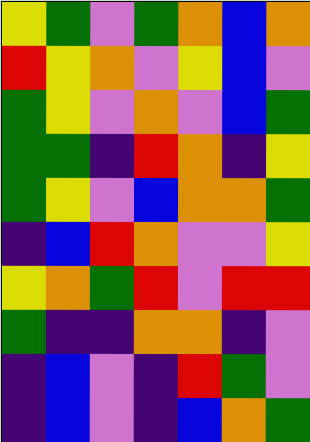[["yellow", "green", "violet", "green", "orange", "blue", "orange"], ["red", "yellow", "orange", "violet", "yellow", "blue", "violet"], ["green", "yellow", "violet", "orange", "violet", "blue", "green"], ["green", "green", "indigo", "red", "orange", "indigo", "yellow"], ["green", "yellow", "violet", "blue", "orange", "orange", "green"], ["indigo", "blue", "red", "orange", "violet", "violet", "yellow"], ["yellow", "orange", "green", "red", "violet", "red", "red"], ["green", "indigo", "indigo", "orange", "orange", "indigo", "violet"], ["indigo", "blue", "violet", "indigo", "red", "green", "violet"], ["indigo", "blue", "violet", "indigo", "blue", "orange", "green"]]